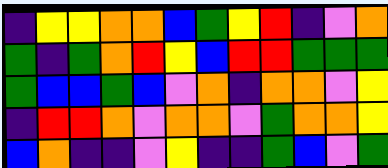[["indigo", "yellow", "yellow", "orange", "orange", "blue", "green", "yellow", "red", "indigo", "violet", "orange"], ["green", "indigo", "green", "orange", "red", "yellow", "blue", "red", "red", "green", "green", "green"], ["green", "blue", "blue", "green", "blue", "violet", "orange", "indigo", "orange", "orange", "violet", "yellow"], ["indigo", "red", "red", "orange", "violet", "orange", "orange", "violet", "green", "orange", "orange", "yellow"], ["blue", "orange", "indigo", "indigo", "violet", "yellow", "indigo", "indigo", "green", "blue", "violet", "green"]]